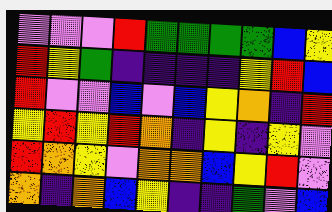[["violet", "violet", "violet", "red", "green", "green", "green", "green", "blue", "yellow"], ["red", "yellow", "green", "indigo", "indigo", "indigo", "indigo", "yellow", "red", "blue"], ["red", "violet", "violet", "blue", "violet", "blue", "yellow", "orange", "indigo", "red"], ["yellow", "red", "yellow", "red", "orange", "indigo", "yellow", "indigo", "yellow", "violet"], ["red", "orange", "yellow", "violet", "orange", "orange", "blue", "yellow", "red", "violet"], ["orange", "indigo", "orange", "blue", "yellow", "indigo", "indigo", "green", "violet", "blue"]]